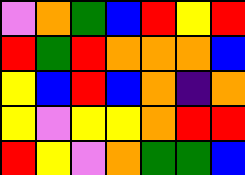[["violet", "orange", "green", "blue", "red", "yellow", "red"], ["red", "green", "red", "orange", "orange", "orange", "blue"], ["yellow", "blue", "red", "blue", "orange", "indigo", "orange"], ["yellow", "violet", "yellow", "yellow", "orange", "red", "red"], ["red", "yellow", "violet", "orange", "green", "green", "blue"]]